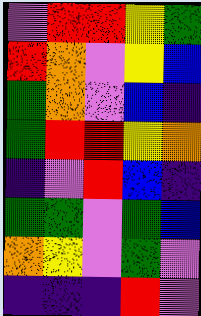[["violet", "red", "red", "yellow", "green"], ["red", "orange", "violet", "yellow", "blue"], ["green", "orange", "violet", "blue", "indigo"], ["green", "red", "red", "yellow", "orange"], ["indigo", "violet", "red", "blue", "indigo"], ["green", "green", "violet", "green", "blue"], ["orange", "yellow", "violet", "green", "violet"], ["indigo", "indigo", "indigo", "red", "violet"]]